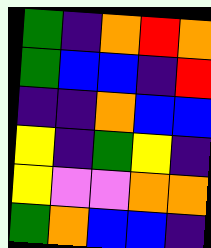[["green", "indigo", "orange", "red", "orange"], ["green", "blue", "blue", "indigo", "red"], ["indigo", "indigo", "orange", "blue", "blue"], ["yellow", "indigo", "green", "yellow", "indigo"], ["yellow", "violet", "violet", "orange", "orange"], ["green", "orange", "blue", "blue", "indigo"]]